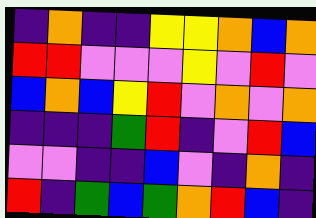[["indigo", "orange", "indigo", "indigo", "yellow", "yellow", "orange", "blue", "orange"], ["red", "red", "violet", "violet", "violet", "yellow", "violet", "red", "violet"], ["blue", "orange", "blue", "yellow", "red", "violet", "orange", "violet", "orange"], ["indigo", "indigo", "indigo", "green", "red", "indigo", "violet", "red", "blue"], ["violet", "violet", "indigo", "indigo", "blue", "violet", "indigo", "orange", "indigo"], ["red", "indigo", "green", "blue", "green", "orange", "red", "blue", "indigo"]]